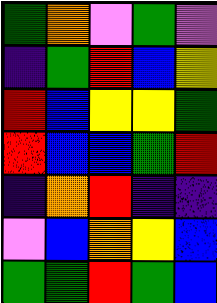[["green", "orange", "violet", "green", "violet"], ["indigo", "green", "red", "blue", "yellow"], ["red", "blue", "yellow", "yellow", "green"], ["red", "blue", "blue", "green", "red"], ["indigo", "orange", "red", "indigo", "indigo"], ["violet", "blue", "orange", "yellow", "blue"], ["green", "green", "red", "green", "blue"]]